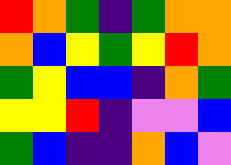[["red", "orange", "green", "indigo", "green", "orange", "orange"], ["orange", "blue", "yellow", "green", "yellow", "red", "orange"], ["green", "yellow", "blue", "blue", "indigo", "orange", "green"], ["yellow", "yellow", "red", "indigo", "violet", "violet", "blue"], ["green", "blue", "indigo", "indigo", "orange", "blue", "violet"]]